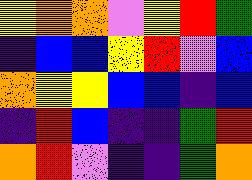[["yellow", "orange", "orange", "violet", "yellow", "red", "green"], ["indigo", "blue", "blue", "yellow", "red", "violet", "blue"], ["orange", "yellow", "yellow", "blue", "blue", "indigo", "blue"], ["indigo", "red", "blue", "indigo", "indigo", "green", "red"], ["orange", "red", "violet", "indigo", "indigo", "green", "orange"]]